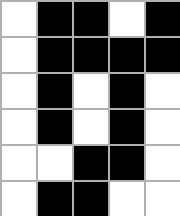[["white", "black", "black", "white", "black"], ["white", "black", "black", "black", "black"], ["white", "black", "white", "black", "white"], ["white", "black", "white", "black", "white"], ["white", "white", "black", "black", "white"], ["white", "black", "black", "white", "white"]]